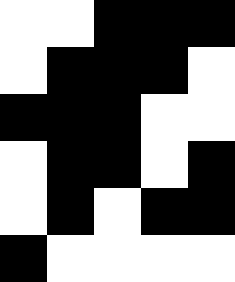[["white", "white", "black", "black", "black"], ["white", "black", "black", "black", "white"], ["black", "black", "black", "white", "white"], ["white", "black", "black", "white", "black"], ["white", "black", "white", "black", "black"], ["black", "white", "white", "white", "white"]]